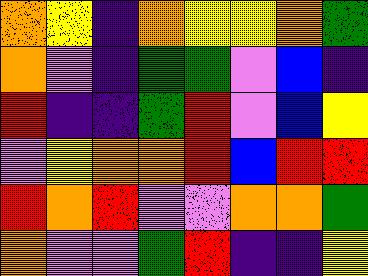[["orange", "yellow", "indigo", "orange", "yellow", "yellow", "orange", "green"], ["orange", "violet", "indigo", "green", "green", "violet", "blue", "indigo"], ["red", "indigo", "indigo", "green", "red", "violet", "blue", "yellow"], ["violet", "yellow", "orange", "orange", "red", "blue", "red", "red"], ["red", "orange", "red", "violet", "violet", "orange", "orange", "green"], ["orange", "violet", "violet", "green", "red", "indigo", "indigo", "yellow"]]